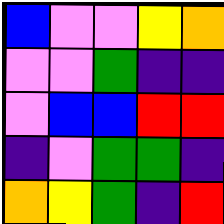[["blue", "violet", "violet", "yellow", "orange"], ["violet", "violet", "green", "indigo", "indigo"], ["violet", "blue", "blue", "red", "red"], ["indigo", "violet", "green", "green", "indigo"], ["orange", "yellow", "green", "indigo", "red"]]